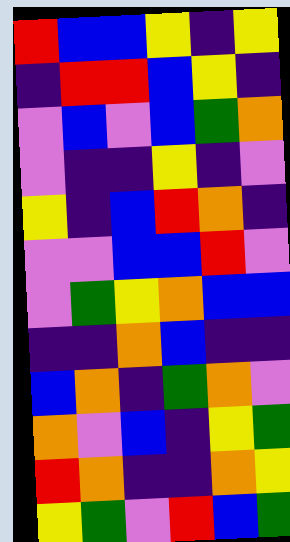[["red", "blue", "blue", "yellow", "indigo", "yellow"], ["indigo", "red", "red", "blue", "yellow", "indigo"], ["violet", "blue", "violet", "blue", "green", "orange"], ["violet", "indigo", "indigo", "yellow", "indigo", "violet"], ["yellow", "indigo", "blue", "red", "orange", "indigo"], ["violet", "violet", "blue", "blue", "red", "violet"], ["violet", "green", "yellow", "orange", "blue", "blue"], ["indigo", "indigo", "orange", "blue", "indigo", "indigo"], ["blue", "orange", "indigo", "green", "orange", "violet"], ["orange", "violet", "blue", "indigo", "yellow", "green"], ["red", "orange", "indigo", "indigo", "orange", "yellow"], ["yellow", "green", "violet", "red", "blue", "green"]]